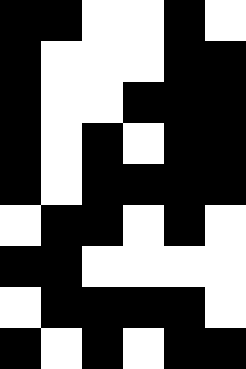[["black", "black", "white", "white", "black", "white"], ["black", "white", "white", "white", "black", "black"], ["black", "white", "white", "black", "black", "black"], ["black", "white", "black", "white", "black", "black"], ["black", "white", "black", "black", "black", "black"], ["white", "black", "black", "white", "black", "white"], ["black", "black", "white", "white", "white", "white"], ["white", "black", "black", "black", "black", "white"], ["black", "white", "black", "white", "black", "black"]]